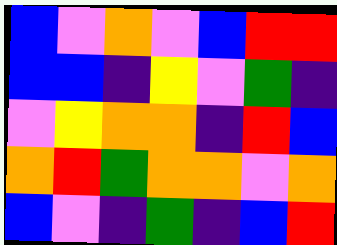[["blue", "violet", "orange", "violet", "blue", "red", "red"], ["blue", "blue", "indigo", "yellow", "violet", "green", "indigo"], ["violet", "yellow", "orange", "orange", "indigo", "red", "blue"], ["orange", "red", "green", "orange", "orange", "violet", "orange"], ["blue", "violet", "indigo", "green", "indigo", "blue", "red"]]